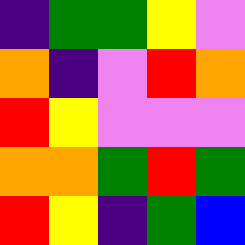[["indigo", "green", "green", "yellow", "violet"], ["orange", "indigo", "violet", "red", "orange"], ["red", "yellow", "violet", "violet", "violet"], ["orange", "orange", "green", "red", "green"], ["red", "yellow", "indigo", "green", "blue"]]